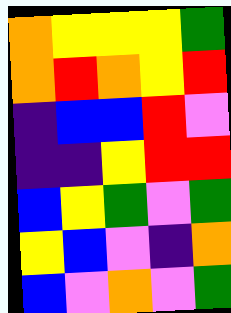[["orange", "yellow", "yellow", "yellow", "green"], ["orange", "red", "orange", "yellow", "red"], ["indigo", "blue", "blue", "red", "violet"], ["indigo", "indigo", "yellow", "red", "red"], ["blue", "yellow", "green", "violet", "green"], ["yellow", "blue", "violet", "indigo", "orange"], ["blue", "violet", "orange", "violet", "green"]]